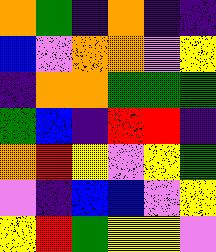[["orange", "green", "indigo", "orange", "indigo", "indigo"], ["blue", "violet", "orange", "orange", "violet", "yellow"], ["indigo", "orange", "orange", "green", "green", "green"], ["green", "blue", "indigo", "red", "red", "indigo"], ["orange", "red", "yellow", "violet", "yellow", "green"], ["violet", "indigo", "blue", "blue", "violet", "yellow"], ["yellow", "red", "green", "yellow", "yellow", "violet"]]